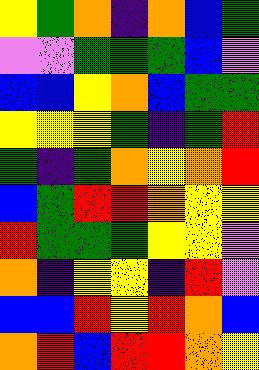[["yellow", "green", "orange", "indigo", "orange", "blue", "green"], ["violet", "violet", "green", "green", "green", "blue", "violet"], ["blue", "blue", "yellow", "orange", "blue", "green", "green"], ["yellow", "yellow", "yellow", "green", "indigo", "green", "red"], ["green", "indigo", "green", "orange", "yellow", "orange", "red"], ["blue", "green", "red", "red", "orange", "yellow", "yellow"], ["red", "green", "green", "green", "yellow", "yellow", "violet"], ["orange", "indigo", "yellow", "yellow", "indigo", "red", "violet"], ["blue", "blue", "red", "yellow", "red", "orange", "blue"], ["orange", "red", "blue", "red", "red", "orange", "yellow"]]